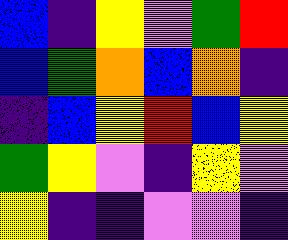[["blue", "indigo", "yellow", "violet", "green", "red"], ["blue", "green", "orange", "blue", "orange", "indigo"], ["indigo", "blue", "yellow", "red", "blue", "yellow"], ["green", "yellow", "violet", "indigo", "yellow", "violet"], ["yellow", "indigo", "indigo", "violet", "violet", "indigo"]]